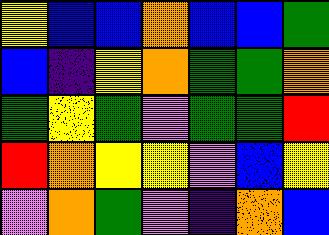[["yellow", "blue", "blue", "orange", "blue", "blue", "green"], ["blue", "indigo", "yellow", "orange", "green", "green", "orange"], ["green", "yellow", "green", "violet", "green", "green", "red"], ["red", "orange", "yellow", "yellow", "violet", "blue", "yellow"], ["violet", "orange", "green", "violet", "indigo", "orange", "blue"]]